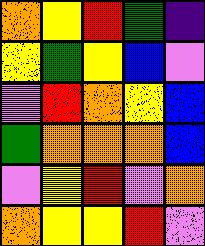[["orange", "yellow", "red", "green", "indigo"], ["yellow", "green", "yellow", "blue", "violet"], ["violet", "red", "orange", "yellow", "blue"], ["green", "orange", "orange", "orange", "blue"], ["violet", "yellow", "red", "violet", "orange"], ["orange", "yellow", "yellow", "red", "violet"]]